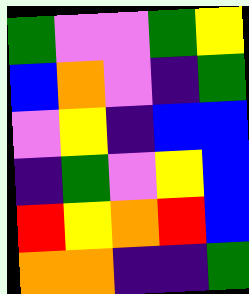[["green", "violet", "violet", "green", "yellow"], ["blue", "orange", "violet", "indigo", "green"], ["violet", "yellow", "indigo", "blue", "blue"], ["indigo", "green", "violet", "yellow", "blue"], ["red", "yellow", "orange", "red", "blue"], ["orange", "orange", "indigo", "indigo", "green"]]